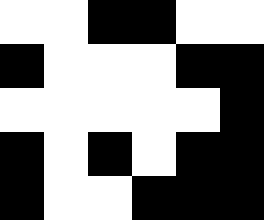[["white", "white", "black", "black", "white", "white"], ["black", "white", "white", "white", "black", "black"], ["white", "white", "white", "white", "white", "black"], ["black", "white", "black", "white", "black", "black"], ["black", "white", "white", "black", "black", "black"]]